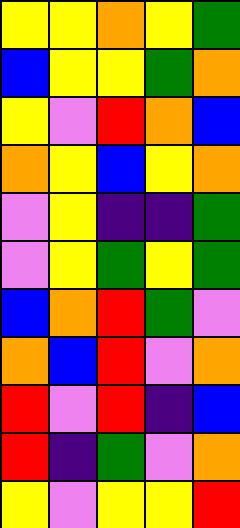[["yellow", "yellow", "orange", "yellow", "green"], ["blue", "yellow", "yellow", "green", "orange"], ["yellow", "violet", "red", "orange", "blue"], ["orange", "yellow", "blue", "yellow", "orange"], ["violet", "yellow", "indigo", "indigo", "green"], ["violet", "yellow", "green", "yellow", "green"], ["blue", "orange", "red", "green", "violet"], ["orange", "blue", "red", "violet", "orange"], ["red", "violet", "red", "indigo", "blue"], ["red", "indigo", "green", "violet", "orange"], ["yellow", "violet", "yellow", "yellow", "red"]]